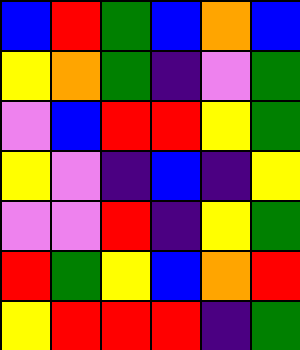[["blue", "red", "green", "blue", "orange", "blue"], ["yellow", "orange", "green", "indigo", "violet", "green"], ["violet", "blue", "red", "red", "yellow", "green"], ["yellow", "violet", "indigo", "blue", "indigo", "yellow"], ["violet", "violet", "red", "indigo", "yellow", "green"], ["red", "green", "yellow", "blue", "orange", "red"], ["yellow", "red", "red", "red", "indigo", "green"]]